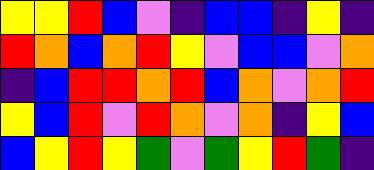[["yellow", "yellow", "red", "blue", "violet", "indigo", "blue", "blue", "indigo", "yellow", "indigo"], ["red", "orange", "blue", "orange", "red", "yellow", "violet", "blue", "blue", "violet", "orange"], ["indigo", "blue", "red", "red", "orange", "red", "blue", "orange", "violet", "orange", "red"], ["yellow", "blue", "red", "violet", "red", "orange", "violet", "orange", "indigo", "yellow", "blue"], ["blue", "yellow", "red", "yellow", "green", "violet", "green", "yellow", "red", "green", "indigo"]]